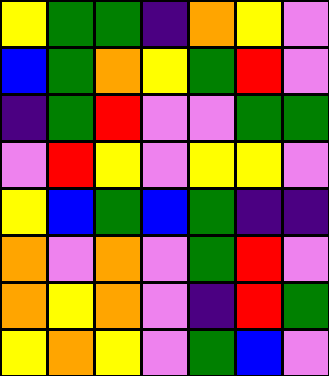[["yellow", "green", "green", "indigo", "orange", "yellow", "violet"], ["blue", "green", "orange", "yellow", "green", "red", "violet"], ["indigo", "green", "red", "violet", "violet", "green", "green"], ["violet", "red", "yellow", "violet", "yellow", "yellow", "violet"], ["yellow", "blue", "green", "blue", "green", "indigo", "indigo"], ["orange", "violet", "orange", "violet", "green", "red", "violet"], ["orange", "yellow", "orange", "violet", "indigo", "red", "green"], ["yellow", "orange", "yellow", "violet", "green", "blue", "violet"]]